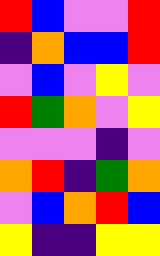[["red", "blue", "violet", "violet", "red"], ["indigo", "orange", "blue", "blue", "red"], ["violet", "blue", "violet", "yellow", "violet"], ["red", "green", "orange", "violet", "yellow"], ["violet", "violet", "violet", "indigo", "violet"], ["orange", "red", "indigo", "green", "orange"], ["violet", "blue", "orange", "red", "blue"], ["yellow", "indigo", "indigo", "yellow", "yellow"]]